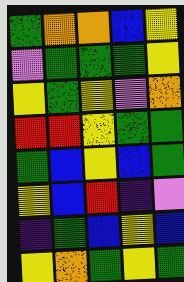[["green", "orange", "orange", "blue", "yellow"], ["violet", "green", "green", "green", "yellow"], ["yellow", "green", "yellow", "violet", "orange"], ["red", "red", "yellow", "green", "green"], ["green", "blue", "yellow", "blue", "green"], ["yellow", "blue", "red", "indigo", "violet"], ["indigo", "green", "blue", "yellow", "blue"], ["yellow", "orange", "green", "yellow", "green"]]